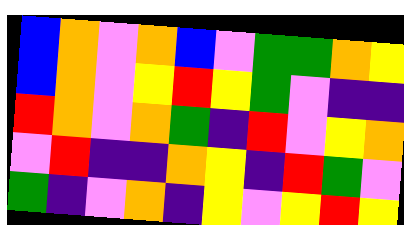[["blue", "orange", "violet", "orange", "blue", "violet", "green", "green", "orange", "yellow"], ["blue", "orange", "violet", "yellow", "red", "yellow", "green", "violet", "indigo", "indigo"], ["red", "orange", "violet", "orange", "green", "indigo", "red", "violet", "yellow", "orange"], ["violet", "red", "indigo", "indigo", "orange", "yellow", "indigo", "red", "green", "violet"], ["green", "indigo", "violet", "orange", "indigo", "yellow", "violet", "yellow", "red", "yellow"]]